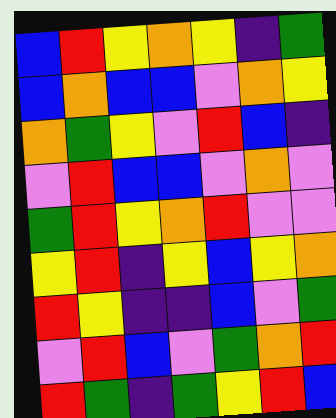[["blue", "red", "yellow", "orange", "yellow", "indigo", "green"], ["blue", "orange", "blue", "blue", "violet", "orange", "yellow"], ["orange", "green", "yellow", "violet", "red", "blue", "indigo"], ["violet", "red", "blue", "blue", "violet", "orange", "violet"], ["green", "red", "yellow", "orange", "red", "violet", "violet"], ["yellow", "red", "indigo", "yellow", "blue", "yellow", "orange"], ["red", "yellow", "indigo", "indigo", "blue", "violet", "green"], ["violet", "red", "blue", "violet", "green", "orange", "red"], ["red", "green", "indigo", "green", "yellow", "red", "blue"]]